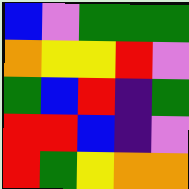[["blue", "violet", "green", "green", "green"], ["orange", "yellow", "yellow", "red", "violet"], ["green", "blue", "red", "indigo", "green"], ["red", "red", "blue", "indigo", "violet"], ["red", "green", "yellow", "orange", "orange"]]